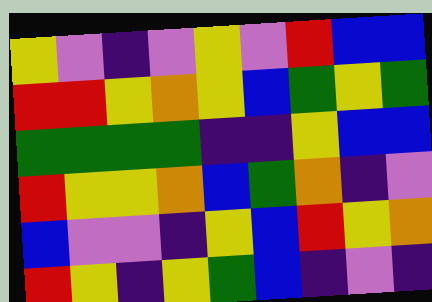[["yellow", "violet", "indigo", "violet", "yellow", "violet", "red", "blue", "blue"], ["red", "red", "yellow", "orange", "yellow", "blue", "green", "yellow", "green"], ["green", "green", "green", "green", "indigo", "indigo", "yellow", "blue", "blue"], ["red", "yellow", "yellow", "orange", "blue", "green", "orange", "indigo", "violet"], ["blue", "violet", "violet", "indigo", "yellow", "blue", "red", "yellow", "orange"], ["red", "yellow", "indigo", "yellow", "green", "blue", "indigo", "violet", "indigo"]]